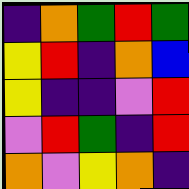[["indigo", "orange", "green", "red", "green"], ["yellow", "red", "indigo", "orange", "blue"], ["yellow", "indigo", "indigo", "violet", "red"], ["violet", "red", "green", "indigo", "red"], ["orange", "violet", "yellow", "orange", "indigo"]]